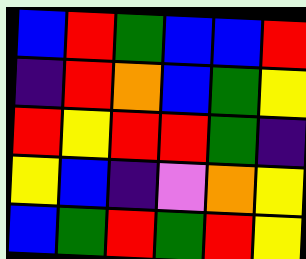[["blue", "red", "green", "blue", "blue", "red"], ["indigo", "red", "orange", "blue", "green", "yellow"], ["red", "yellow", "red", "red", "green", "indigo"], ["yellow", "blue", "indigo", "violet", "orange", "yellow"], ["blue", "green", "red", "green", "red", "yellow"]]